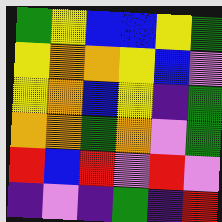[["green", "yellow", "blue", "blue", "yellow", "green"], ["yellow", "orange", "orange", "yellow", "blue", "violet"], ["yellow", "orange", "blue", "yellow", "indigo", "green"], ["orange", "orange", "green", "orange", "violet", "green"], ["red", "blue", "red", "violet", "red", "violet"], ["indigo", "violet", "indigo", "green", "indigo", "red"]]